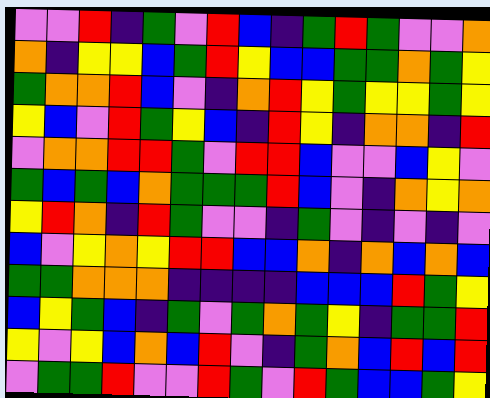[["violet", "violet", "red", "indigo", "green", "violet", "red", "blue", "indigo", "green", "red", "green", "violet", "violet", "orange"], ["orange", "indigo", "yellow", "yellow", "blue", "green", "red", "yellow", "blue", "blue", "green", "green", "orange", "green", "yellow"], ["green", "orange", "orange", "red", "blue", "violet", "indigo", "orange", "red", "yellow", "green", "yellow", "yellow", "green", "yellow"], ["yellow", "blue", "violet", "red", "green", "yellow", "blue", "indigo", "red", "yellow", "indigo", "orange", "orange", "indigo", "red"], ["violet", "orange", "orange", "red", "red", "green", "violet", "red", "red", "blue", "violet", "violet", "blue", "yellow", "violet"], ["green", "blue", "green", "blue", "orange", "green", "green", "green", "red", "blue", "violet", "indigo", "orange", "yellow", "orange"], ["yellow", "red", "orange", "indigo", "red", "green", "violet", "violet", "indigo", "green", "violet", "indigo", "violet", "indigo", "violet"], ["blue", "violet", "yellow", "orange", "yellow", "red", "red", "blue", "blue", "orange", "indigo", "orange", "blue", "orange", "blue"], ["green", "green", "orange", "orange", "orange", "indigo", "indigo", "indigo", "indigo", "blue", "blue", "blue", "red", "green", "yellow"], ["blue", "yellow", "green", "blue", "indigo", "green", "violet", "green", "orange", "green", "yellow", "indigo", "green", "green", "red"], ["yellow", "violet", "yellow", "blue", "orange", "blue", "red", "violet", "indigo", "green", "orange", "blue", "red", "blue", "red"], ["violet", "green", "green", "red", "violet", "violet", "red", "green", "violet", "red", "green", "blue", "blue", "green", "yellow"]]